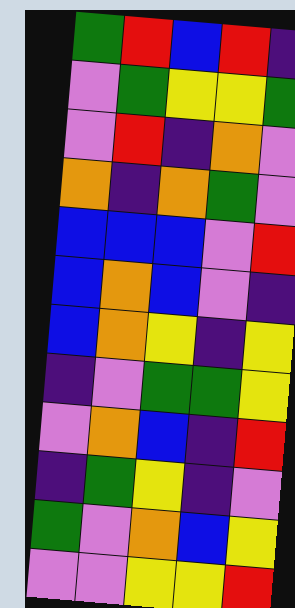[["green", "red", "blue", "red", "indigo"], ["violet", "green", "yellow", "yellow", "green"], ["violet", "red", "indigo", "orange", "violet"], ["orange", "indigo", "orange", "green", "violet"], ["blue", "blue", "blue", "violet", "red"], ["blue", "orange", "blue", "violet", "indigo"], ["blue", "orange", "yellow", "indigo", "yellow"], ["indigo", "violet", "green", "green", "yellow"], ["violet", "orange", "blue", "indigo", "red"], ["indigo", "green", "yellow", "indigo", "violet"], ["green", "violet", "orange", "blue", "yellow"], ["violet", "violet", "yellow", "yellow", "red"]]